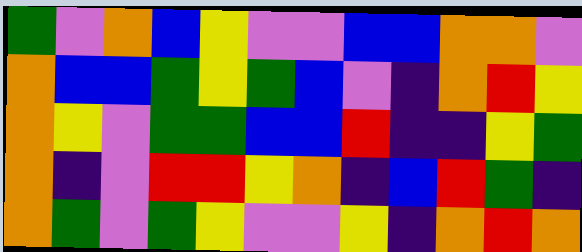[["green", "violet", "orange", "blue", "yellow", "violet", "violet", "blue", "blue", "orange", "orange", "violet"], ["orange", "blue", "blue", "green", "yellow", "green", "blue", "violet", "indigo", "orange", "red", "yellow"], ["orange", "yellow", "violet", "green", "green", "blue", "blue", "red", "indigo", "indigo", "yellow", "green"], ["orange", "indigo", "violet", "red", "red", "yellow", "orange", "indigo", "blue", "red", "green", "indigo"], ["orange", "green", "violet", "green", "yellow", "violet", "violet", "yellow", "indigo", "orange", "red", "orange"]]